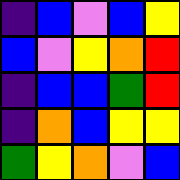[["indigo", "blue", "violet", "blue", "yellow"], ["blue", "violet", "yellow", "orange", "red"], ["indigo", "blue", "blue", "green", "red"], ["indigo", "orange", "blue", "yellow", "yellow"], ["green", "yellow", "orange", "violet", "blue"]]